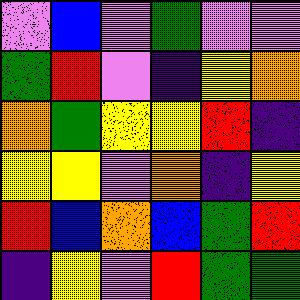[["violet", "blue", "violet", "green", "violet", "violet"], ["green", "red", "violet", "indigo", "yellow", "orange"], ["orange", "green", "yellow", "yellow", "red", "indigo"], ["yellow", "yellow", "violet", "orange", "indigo", "yellow"], ["red", "blue", "orange", "blue", "green", "red"], ["indigo", "yellow", "violet", "red", "green", "green"]]